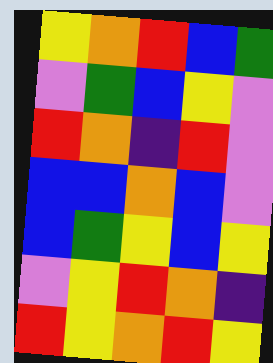[["yellow", "orange", "red", "blue", "green"], ["violet", "green", "blue", "yellow", "violet"], ["red", "orange", "indigo", "red", "violet"], ["blue", "blue", "orange", "blue", "violet"], ["blue", "green", "yellow", "blue", "yellow"], ["violet", "yellow", "red", "orange", "indigo"], ["red", "yellow", "orange", "red", "yellow"]]